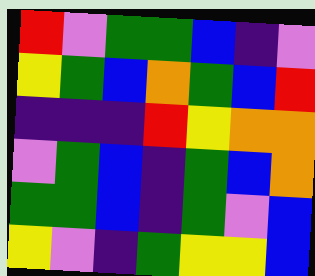[["red", "violet", "green", "green", "blue", "indigo", "violet"], ["yellow", "green", "blue", "orange", "green", "blue", "red"], ["indigo", "indigo", "indigo", "red", "yellow", "orange", "orange"], ["violet", "green", "blue", "indigo", "green", "blue", "orange"], ["green", "green", "blue", "indigo", "green", "violet", "blue"], ["yellow", "violet", "indigo", "green", "yellow", "yellow", "blue"]]